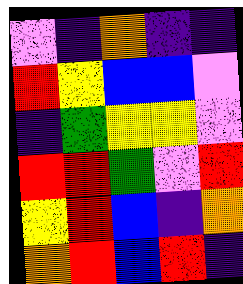[["violet", "indigo", "orange", "indigo", "indigo"], ["red", "yellow", "blue", "blue", "violet"], ["indigo", "green", "yellow", "yellow", "violet"], ["red", "red", "green", "violet", "red"], ["yellow", "red", "blue", "indigo", "orange"], ["orange", "red", "blue", "red", "indigo"]]